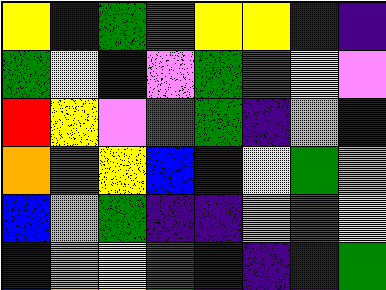[["yellow", "blue", "green", "red", "yellow", "yellow", "indigo", "indigo"], ["green", "yellow", "blue", "violet", "green", "green", "yellow", "violet"], ["red", "yellow", "violet", "red", "green", "indigo", "orange", "indigo"], ["orange", "green", "yellow", "blue", "indigo", "yellow", "green", "violet"], ["blue", "orange", "green", "indigo", "indigo", "violet", "green", "yellow"], ["blue", "orange", "yellow", "green", "indigo", "indigo", "indigo", "green"]]